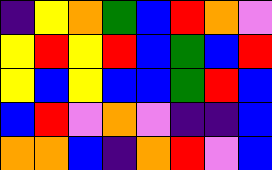[["indigo", "yellow", "orange", "green", "blue", "red", "orange", "violet"], ["yellow", "red", "yellow", "red", "blue", "green", "blue", "red"], ["yellow", "blue", "yellow", "blue", "blue", "green", "red", "blue"], ["blue", "red", "violet", "orange", "violet", "indigo", "indigo", "blue"], ["orange", "orange", "blue", "indigo", "orange", "red", "violet", "blue"]]